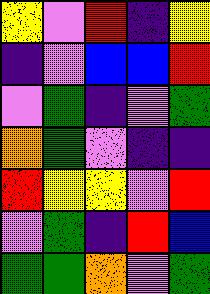[["yellow", "violet", "red", "indigo", "yellow"], ["indigo", "violet", "blue", "blue", "red"], ["violet", "green", "indigo", "violet", "green"], ["orange", "green", "violet", "indigo", "indigo"], ["red", "yellow", "yellow", "violet", "red"], ["violet", "green", "indigo", "red", "blue"], ["green", "green", "orange", "violet", "green"]]